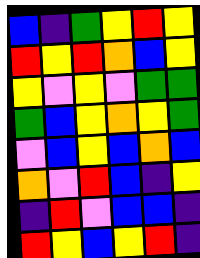[["blue", "indigo", "green", "yellow", "red", "yellow"], ["red", "yellow", "red", "orange", "blue", "yellow"], ["yellow", "violet", "yellow", "violet", "green", "green"], ["green", "blue", "yellow", "orange", "yellow", "green"], ["violet", "blue", "yellow", "blue", "orange", "blue"], ["orange", "violet", "red", "blue", "indigo", "yellow"], ["indigo", "red", "violet", "blue", "blue", "indigo"], ["red", "yellow", "blue", "yellow", "red", "indigo"]]